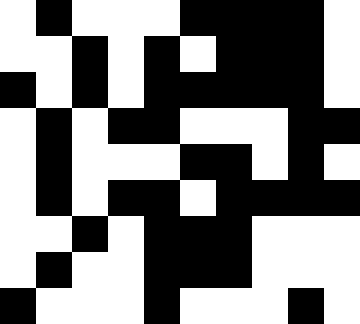[["white", "black", "white", "white", "white", "black", "black", "black", "black", "white"], ["white", "white", "black", "white", "black", "white", "black", "black", "black", "white"], ["black", "white", "black", "white", "black", "black", "black", "black", "black", "white"], ["white", "black", "white", "black", "black", "white", "white", "white", "black", "black"], ["white", "black", "white", "white", "white", "black", "black", "white", "black", "white"], ["white", "black", "white", "black", "black", "white", "black", "black", "black", "black"], ["white", "white", "black", "white", "black", "black", "black", "white", "white", "white"], ["white", "black", "white", "white", "black", "black", "black", "white", "white", "white"], ["black", "white", "white", "white", "black", "white", "white", "white", "black", "white"]]